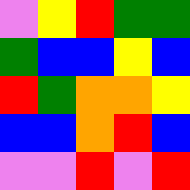[["violet", "yellow", "red", "green", "green"], ["green", "blue", "blue", "yellow", "blue"], ["red", "green", "orange", "orange", "yellow"], ["blue", "blue", "orange", "red", "blue"], ["violet", "violet", "red", "violet", "red"]]